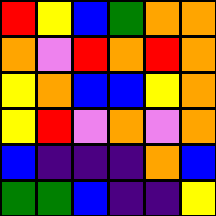[["red", "yellow", "blue", "green", "orange", "orange"], ["orange", "violet", "red", "orange", "red", "orange"], ["yellow", "orange", "blue", "blue", "yellow", "orange"], ["yellow", "red", "violet", "orange", "violet", "orange"], ["blue", "indigo", "indigo", "indigo", "orange", "blue"], ["green", "green", "blue", "indigo", "indigo", "yellow"]]